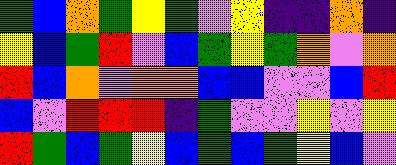[["green", "blue", "orange", "green", "yellow", "green", "violet", "yellow", "indigo", "indigo", "orange", "indigo"], ["yellow", "blue", "green", "red", "violet", "blue", "green", "yellow", "green", "orange", "violet", "orange"], ["red", "blue", "orange", "violet", "orange", "orange", "blue", "blue", "violet", "violet", "blue", "red"], ["blue", "violet", "red", "red", "red", "indigo", "green", "violet", "violet", "yellow", "violet", "yellow"], ["red", "green", "blue", "green", "yellow", "blue", "green", "blue", "green", "yellow", "blue", "violet"]]